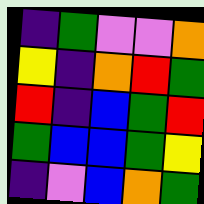[["indigo", "green", "violet", "violet", "orange"], ["yellow", "indigo", "orange", "red", "green"], ["red", "indigo", "blue", "green", "red"], ["green", "blue", "blue", "green", "yellow"], ["indigo", "violet", "blue", "orange", "green"]]